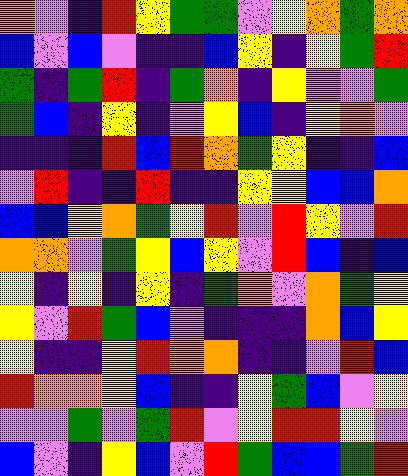[["orange", "violet", "indigo", "red", "yellow", "green", "green", "violet", "yellow", "orange", "green", "orange"], ["blue", "violet", "blue", "violet", "indigo", "indigo", "blue", "yellow", "indigo", "yellow", "green", "red"], ["green", "indigo", "green", "red", "indigo", "green", "orange", "indigo", "yellow", "violet", "violet", "green"], ["green", "blue", "indigo", "yellow", "indigo", "violet", "yellow", "blue", "indigo", "yellow", "orange", "violet"], ["indigo", "indigo", "indigo", "red", "blue", "red", "orange", "green", "yellow", "indigo", "indigo", "blue"], ["violet", "red", "indigo", "indigo", "red", "indigo", "indigo", "yellow", "yellow", "blue", "blue", "orange"], ["blue", "blue", "yellow", "orange", "green", "yellow", "red", "violet", "red", "yellow", "violet", "red"], ["orange", "orange", "violet", "green", "yellow", "blue", "yellow", "violet", "red", "blue", "indigo", "blue"], ["yellow", "indigo", "yellow", "indigo", "yellow", "indigo", "green", "orange", "violet", "orange", "green", "yellow"], ["yellow", "violet", "red", "green", "blue", "violet", "indigo", "indigo", "indigo", "orange", "blue", "yellow"], ["yellow", "indigo", "indigo", "yellow", "red", "orange", "orange", "indigo", "indigo", "violet", "red", "blue"], ["red", "orange", "orange", "yellow", "blue", "indigo", "indigo", "yellow", "green", "blue", "violet", "yellow"], ["violet", "violet", "green", "violet", "green", "red", "violet", "yellow", "red", "red", "yellow", "violet"], ["blue", "violet", "indigo", "yellow", "blue", "violet", "red", "green", "blue", "blue", "green", "red"]]